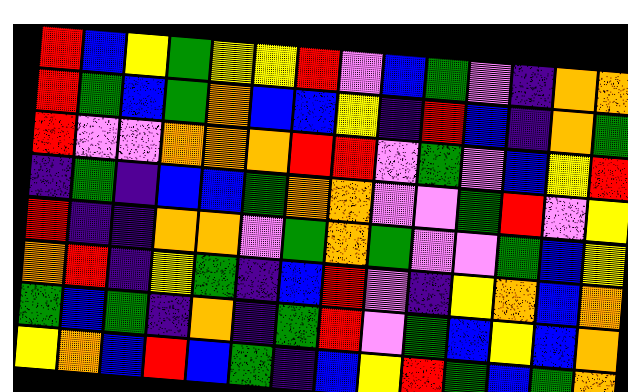[["red", "blue", "yellow", "green", "yellow", "yellow", "red", "violet", "blue", "green", "violet", "indigo", "orange", "orange"], ["red", "green", "blue", "green", "orange", "blue", "blue", "yellow", "indigo", "red", "blue", "indigo", "orange", "green"], ["red", "violet", "violet", "orange", "orange", "orange", "red", "red", "violet", "green", "violet", "blue", "yellow", "red"], ["indigo", "green", "indigo", "blue", "blue", "green", "orange", "orange", "violet", "violet", "green", "red", "violet", "yellow"], ["red", "indigo", "indigo", "orange", "orange", "violet", "green", "orange", "green", "violet", "violet", "green", "blue", "yellow"], ["orange", "red", "indigo", "yellow", "green", "indigo", "blue", "red", "violet", "indigo", "yellow", "orange", "blue", "orange"], ["green", "blue", "green", "indigo", "orange", "indigo", "green", "red", "violet", "green", "blue", "yellow", "blue", "orange"], ["yellow", "orange", "blue", "red", "blue", "green", "indigo", "blue", "yellow", "red", "green", "blue", "green", "orange"]]